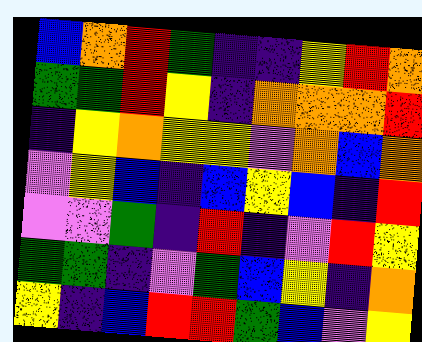[["blue", "orange", "red", "green", "indigo", "indigo", "yellow", "red", "orange"], ["green", "green", "red", "yellow", "indigo", "orange", "orange", "orange", "red"], ["indigo", "yellow", "orange", "yellow", "yellow", "violet", "orange", "blue", "orange"], ["violet", "yellow", "blue", "indigo", "blue", "yellow", "blue", "indigo", "red"], ["violet", "violet", "green", "indigo", "red", "indigo", "violet", "red", "yellow"], ["green", "green", "indigo", "violet", "green", "blue", "yellow", "indigo", "orange"], ["yellow", "indigo", "blue", "red", "red", "green", "blue", "violet", "yellow"]]